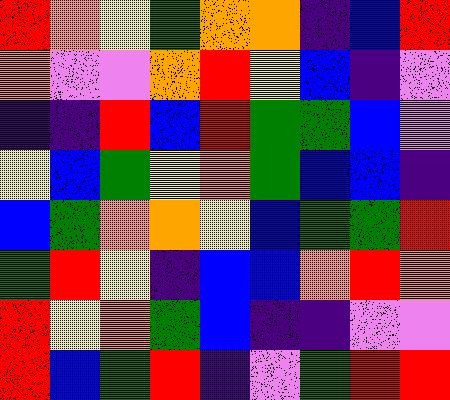[["red", "orange", "yellow", "green", "orange", "orange", "indigo", "blue", "red"], ["orange", "violet", "violet", "orange", "red", "yellow", "blue", "indigo", "violet"], ["indigo", "indigo", "red", "blue", "red", "green", "green", "blue", "violet"], ["yellow", "blue", "green", "yellow", "orange", "green", "blue", "blue", "indigo"], ["blue", "green", "orange", "orange", "yellow", "blue", "green", "green", "red"], ["green", "red", "yellow", "indigo", "blue", "blue", "orange", "red", "orange"], ["red", "yellow", "orange", "green", "blue", "indigo", "indigo", "violet", "violet"], ["red", "blue", "green", "red", "indigo", "violet", "green", "red", "red"]]